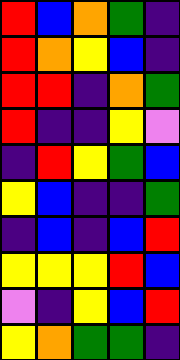[["red", "blue", "orange", "green", "indigo"], ["red", "orange", "yellow", "blue", "indigo"], ["red", "red", "indigo", "orange", "green"], ["red", "indigo", "indigo", "yellow", "violet"], ["indigo", "red", "yellow", "green", "blue"], ["yellow", "blue", "indigo", "indigo", "green"], ["indigo", "blue", "indigo", "blue", "red"], ["yellow", "yellow", "yellow", "red", "blue"], ["violet", "indigo", "yellow", "blue", "red"], ["yellow", "orange", "green", "green", "indigo"]]